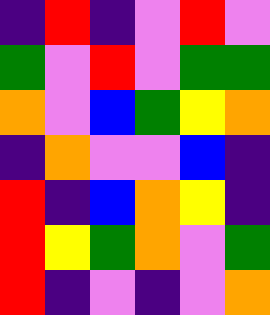[["indigo", "red", "indigo", "violet", "red", "violet"], ["green", "violet", "red", "violet", "green", "green"], ["orange", "violet", "blue", "green", "yellow", "orange"], ["indigo", "orange", "violet", "violet", "blue", "indigo"], ["red", "indigo", "blue", "orange", "yellow", "indigo"], ["red", "yellow", "green", "orange", "violet", "green"], ["red", "indigo", "violet", "indigo", "violet", "orange"]]